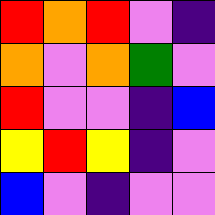[["red", "orange", "red", "violet", "indigo"], ["orange", "violet", "orange", "green", "violet"], ["red", "violet", "violet", "indigo", "blue"], ["yellow", "red", "yellow", "indigo", "violet"], ["blue", "violet", "indigo", "violet", "violet"]]